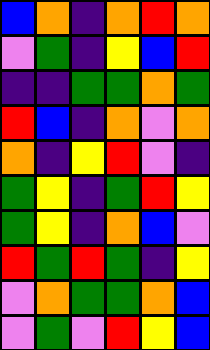[["blue", "orange", "indigo", "orange", "red", "orange"], ["violet", "green", "indigo", "yellow", "blue", "red"], ["indigo", "indigo", "green", "green", "orange", "green"], ["red", "blue", "indigo", "orange", "violet", "orange"], ["orange", "indigo", "yellow", "red", "violet", "indigo"], ["green", "yellow", "indigo", "green", "red", "yellow"], ["green", "yellow", "indigo", "orange", "blue", "violet"], ["red", "green", "red", "green", "indigo", "yellow"], ["violet", "orange", "green", "green", "orange", "blue"], ["violet", "green", "violet", "red", "yellow", "blue"]]